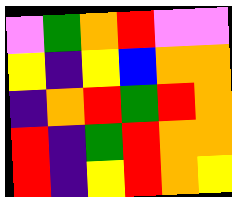[["violet", "green", "orange", "red", "violet", "violet"], ["yellow", "indigo", "yellow", "blue", "orange", "orange"], ["indigo", "orange", "red", "green", "red", "orange"], ["red", "indigo", "green", "red", "orange", "orange"], ["red", "indigo", "yellow", "red", "orange", "yellow"]]